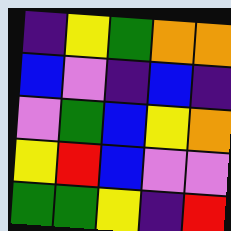[["indigo", "yellow", "green", "orange", "orange"], ["blue", "violet", "indigo", "blue", "indigo"], ["violet", "green", "blue", "yellow", "orange"], ["yellow", "red", "blue", "violet", "violet"], ["green", "green", "yellow", "indigo", "red"]]